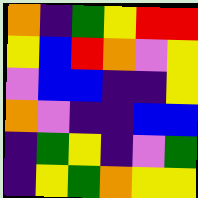[["orange", "indigo", "green", "yellow", "red", "red"], ["yellow", "blue", "red", "orange", "violet", "yellow"], ["violet", "blue", "blue", "indigo", "indigo", "yellow"], ["orange", "violet", "indigo", "indigo", "blue", "blue"], ["indigo", "green", "yellow", "indigo", "violet", "green"], ["indigo", "yellow", "green", "orange", "yellow", "yellow"]]